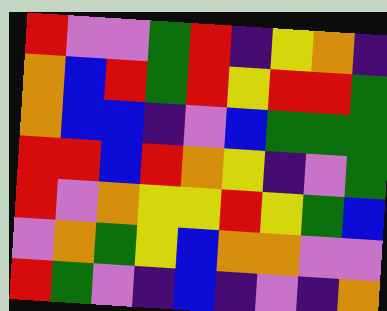[["red", "violet", "violet", "green", "red", "indigo", "yellow", "orange", "indigo"], ["orange", "blue", "red", "green", "red", "yellow", "red", "red", "green"], ["orange", "blue", "blue", "indigo", "violet", "blue", "green", "green", "green"], ["red", "red", "blue", "red", "orange", "yellow", "indigo", "violet", "green"], ["red", "violet", "orange", "yellow", "yellow", "red", "yellow", "green", "blue"], ["violet", "orange", "green", "yellow", "blue", "orange", "orange", "violet", "violet"], ["red", "green", "violet", "indigo", "blue", "indigo", "violet", "indigo", "orange"]]